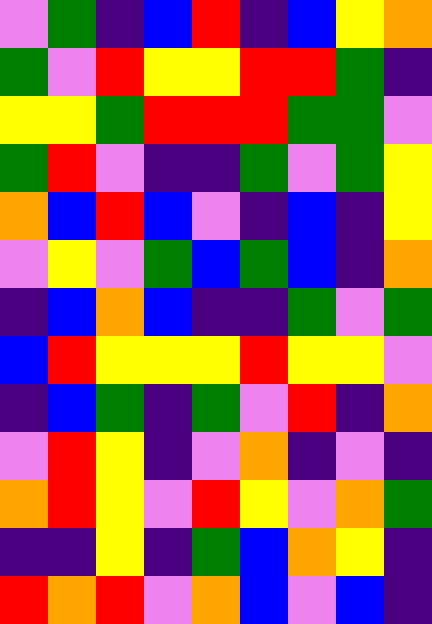[["violet", "green", "indigo", "blue", "red", "indigo", "blue", "yellow", "orange"], ["green", "violet", "red", "yellow", "yellow", "red", "red", "green", "indigo"], ["yellow", "yellow", "green", "red", "red", "red", "green", "green", "violet"], ["green", "red", "violet", "indigo", "indigo", "green", "violet", "green", "yellow"], ["orange", "blue", "red", "blue", "violet", "indigo", "blue", "indigo", "yellow"], ["violet", "yellow", "violet", "green", "blue", "green", "blue", "indigo", "orange"], ["indigo", "blue", "orange", "blue", "indigo", "indigo", "green", "violet", "green"], ["blue", "red", "yellow", "yellow", "yellow", "red", "yellow", "yellow", "violet"], ["indigo", "blue", "green", "indigo", "green", "violet", "red", "indigo", "orange"], ["violet", "red", "yellow", "indigo", "violet", "orange", "indigo", "violet", "indigo"], ["orange", "red", "yellow", "violet", "red", "yellow", "violet", "orange", "green"], ["indigo", "indigo", "yellow", "indigo", "green", "blue", "orange", "yellow", "indigo"], ["red", "orange", "red", "violet", "orange", "blue", "violet", "blue", "indigo"]]